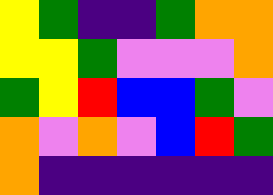[["yellow", "green", "indigo", "indigo", "green", "orange", "orange"], ["yellow", "yellow", "green", "violet", "violet", "violet", "orange"], ["green", "yellow", "red", "blue", "blue", "green", "violet"], ["orange", "violet", "orange", "violet", "blue", "red", "green"], ["orange", "indigo", "indigo", "indigo", "indigo", "indigo", "indigo"]]